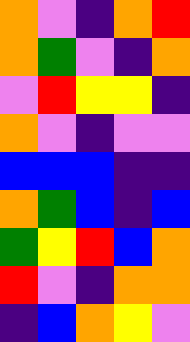[["orange", "violet", "indigo", "orange", "red"], ["orange", "green", "violet", "indigo", "orange"], ["violet", "red", "yellow", "yellow", "indigo"], ["orange", "violet", "indigo", "violet", "violet"], ["blue", "blue", "blue", "indigo", "indigo"], ["orange", "green", "blue", "indigo", "blue"], ["green", "yellow", "red", "blue", "orange"], ["red", "violet", "indigo", "orange", "orange"], ["indigo", "blue", "orange", "yellow", "violet"]]